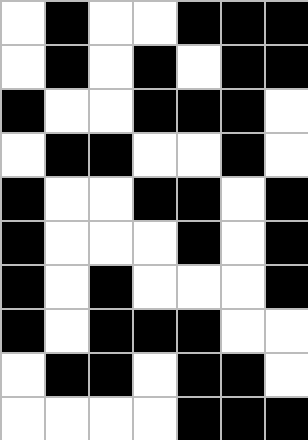[["white", "black", "white", "white", "black", "black", "black"], ["white", "black", "white", "black", "white", "black", "black"], ["black", "white", "white", "black", "black", "black", "white"], ["white", "black", "black", "white", "white", "black", "white"], ["black", "white", "white", "black", "black", "white", "black"], ["black", "white", "white", "white", "black", "white", "black"], ["black", "white", "black", "white", "white", "white", "black"], ["black", "white", "black", "black", "black", "white", "white"], ["white", "black", "black", "white", "black", "black", "white"], ["white", "white", "white", "white", "black", "black", "black"]]